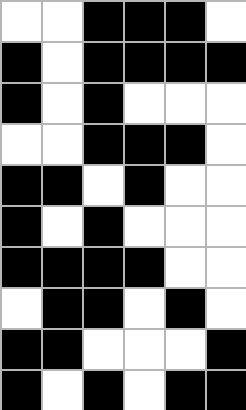[["white", "white", "black", "black", "black", "white"], ["black", "white", "black", "black", "black", "black"], ["black", "white", "black", "white", "white", "white"], ["white", "white", "black", "black", "black", "white"], ["black", "black", "white", "black", "white", "white"], ["black", "white", "black", "white", "white", "white"], ["black", "black", "black", "black", "white", "white"], ["white", "black", "black", "white", "black", "white"], ["black", "black", "white", "white", "white", "black"], ["black", "white", "black", "white", "black", "black"]]